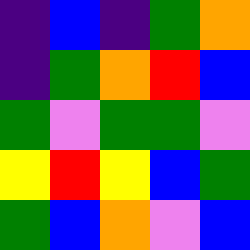[["indigo", "blue", "indigo", "green", "orange"], ["indigo", "green", "orange", "red", "blue"], ["green", "violet", "green", "green", "violet"], ["yellow", "red", "yellow", "blue", "green"], ["green", "blue", "orange", "violet", "blue"]]